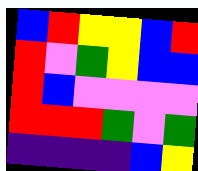[["blue", "red", "yellow", "yellow", "blue", "red"], ["red", "violet", "green", "yellow", "blue", "blue"], ["red", "blue", "violet", "violet", "violet", "violet"], ["red", "red", "red", "green", "violet", "green"], ["indigo", "indigo", "indigo", "indigo", "blue", "yellow"]]